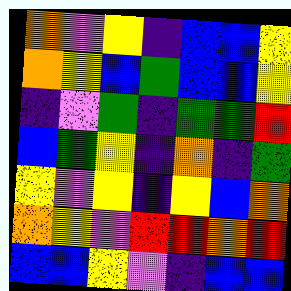[["orange", "violet", "yellow", "indigo", "blue", "blue", "yellow"], ["orange", "yellow", "blue", "green", "blue", "blue", "yellow"], ["indigo", "violet", "green", "indigo", "green", "green", "red"], ["blue", "green", "yellow", "indigo", "orange", "indigo", "green"], ["yellow", "violet", "yellow", "indigo", "yellow", "blue", "orange"], ["orange", "yellow", "violet", "red", "red", "orange", "red"], ["blue", "blue", "yellow", "violet", "indigo", "blue", "blue"]]